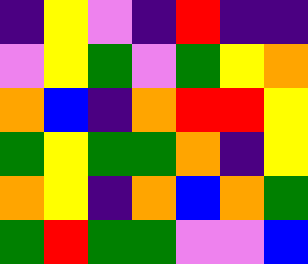[["indigo", "yellow", "violet", "indigo", "red", "indigo", "indigo"], ["violet", "yellow", "green", "violet", "green", "yellow", "orange"], ["orange", "blue", "indigo", "orange", "red", "red", "yellow"], ["green", "yellow", "green", "green", "orange", "indigo", "yellow"], ["orange", "yellow", "indigo", "orange", "blue", "orange", "green"], ["green", "red", "green", "green", "violet", "violet", "blue"]]